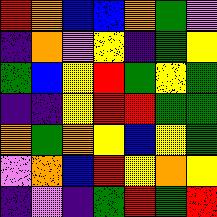[["red", "orange", "blue", "blue", "orange", "green", "violet"], ["indigo", "orange", "violet", "yellow", "indigo", "green", "yellow"], ["green", "blue", "yellow", "red", "green", "yellow", "green"], ["indigo", "indigo", "yellow", "red", "red", "green", "green"], ["orange", "green", "orange", "yellow", "blue", "yellow", "green"], ["violet", "orange", "blue", "red", "yellow", "orange", "yellow"], ["indigo", "violet", "indigo", "green", "red", "green", "red"]]